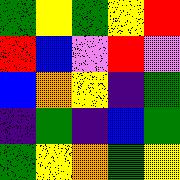[["green", "yellow", "green", "yellow", "red"], ["red", "blue", "violet", "red", "violet"], ["blue", "orange", "yellow", "indigo", "green"], ["indigo", "green", "indigo", "blue", "green"], ["green", "yellow", "orange", "green", "yellow"]]